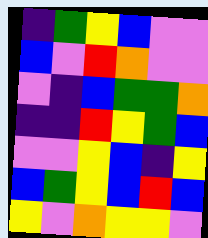[["indigo", "green", "yellow", "blue", "violet", "violet"], ["blue", "violet", "red", "orange", "violet", "violet"], ["violet", "indigo", "blue", "green", "green", "orange"], ["indigo", "indigo", "red", "yellow", "green", "blue"], ["violet", "violet", "yellow", "blue", "indigo", "yellow"], ["blue", "green", "yellow", "blue", "red", "blue"], ["yellow", "violet", "orange", "yellow", "yellow", "violet"]]